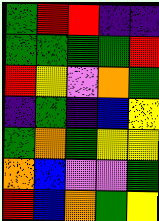[["green", "red", "red", "indigo", "indigo"], ["green", "green", "green", "green", "red"], ["red", "yellow", "violet", "orange", "green"], ["indigo", "green", "indigo", "blue", "yellow"], ["green", "orange", "green", "yellow", "yellow"], ["orange", "blue", "violet", "violet", "green"], ["red", "blue", "orange", "green", "yellow"]]